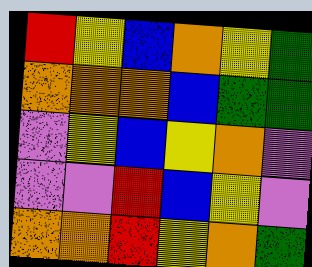[["red", "yellow", "blue", "orange", "yellow", "green"], ["orange", "orange", "orange", "blue", "green", "green"], ["violet", "yellow", "blue", "yellow", "orange", "violet"], ["violet", "violet", "red", "blue", "yellow", "violet"], ["orange", "orange", "red", "yellow", "orange", "green"]]